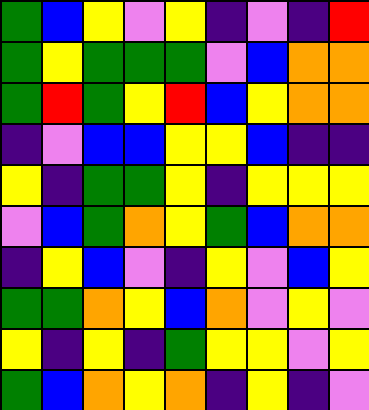[["green", "blue", "yellow", "violet", "yellow", "indigo", "violet", "indigo", "red"], ["green", "yellow", "green", "green", "green", "violet", "blue", "orange", "orange"], ["green", "red", "green", "yellow", "red", "blue", "yellow", "orange", "orange"], ["indigo", "violet", "blue", "blue", "yellow", "yellow", "blue", "indigo", "indigo"], ["yellow", "indigo", "green", "green", "yellow", "indigo", "yellow", "yellow", "yellow"], ["violet", "blue", "green", "orange", "yellow", "green", "blue", "orange", "orange"], ["indigo", "yellow", "blue", "violet", "indigo", "yellow", "violet", "blue", "yellow"], ["green", "green", "orange", "yellow", "blue", "orange", "violet", "yellow", "violet"], ["yellow", "indigo", "yellow", "indigo", "green", "yellow", "yellow", "violet", "yellow"], ["green", "blue", "orange", "yellow", "orange", "indigo", "yellow", "indigo", "violet"]]